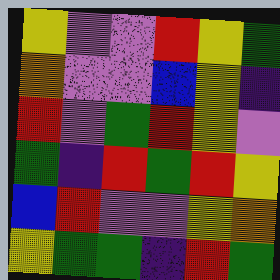[["yellow", "violet", "violet", "red", "yellow", "green"], ["orange", "violet", "violet", "blue", "yellow", "indigo"], ["red", "violet", "green", "red", "yellow", "violet"], ["green", "indigo", "red", "green", "red", "yellow"], ["blue", "red", "violet", "violet", "yellow", "orange"], ["yellow", "green", "green", "indigo", "red", "green"]]